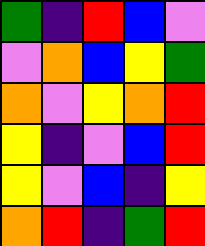[["green", "indigo", "red", "blue", "violet"], ["violet", "orange", "blue", "yellow", "green"], ["orange", "violet", "yellow", "orange", "red"], ["yellow", "indigo", "violet", "blue", "red"], ["yellow", "violet", "blue", "indigo", "yellow"], ["orange", "red", "indigo", "green", "red"]]